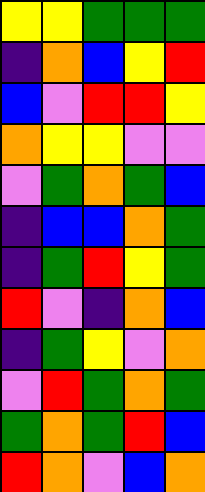[["yellow", "yellow", "green", "green", "green"], ["indigo", "orange", "blue", "yellow", "red"], ["blue", "violet", "red", "red", "yellow"], ["orange", "yellow", "yellow", "violet", "violet"], ["violet", "green", "orange", "green", "blue"], ["indigo", "blue", "blue", "orange", "green"], ["indigo", "green", "red", "yellow", "green"], ["red", "violet", "indigo", "orange", "blue"], ["indigo", "green", "yellow", "violet", "orange"], ["violet", "red", "green", "orange", "green"], ["green", "orange", "green", "red", "blue"], ["red", "orange", "violet", "blue", "orange"]]